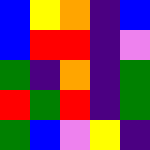[["blue", "yellow", "orange", "indigo", "blue"], ["blue", "red", "red", "indigo", "violet"], ["green", "indigo", "orange", "indigo", "green"], ["red", "green", "red", "indigo", "green"], ["green", "blue", "violet", "yellow", "indigo"]]